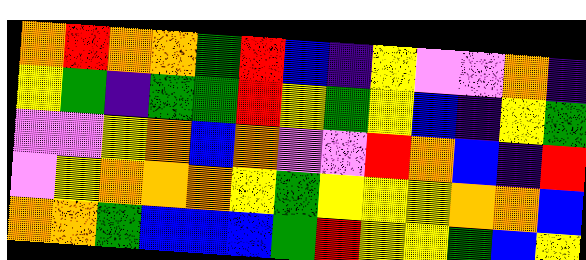[["orange", "red", "orange", "orange", "green", "red", "blue", "indigo", "yellow", "violet", "violet", "orange", "indigo"], ["yellow", "green", "indigo", "green", "green", "red", "yellow", "green", "yellow", "blue", "indigo", "yellow", "green"], ["violet", "violet", "yellow", "orange", "blue", "orange", "violet", "violet", "red", "orange", "blue", "indigo", "red"], ["violet", "yellow", "orange", "orange", "orange", "yellow", "green", "yellow", "yellow", "yellow", "orange", "orange", "blue"], ["orange", "orange", "green", "blue", "blue", "blue", "green", "red", "yellow", "yellow", "green", "blue", "yellow"]]